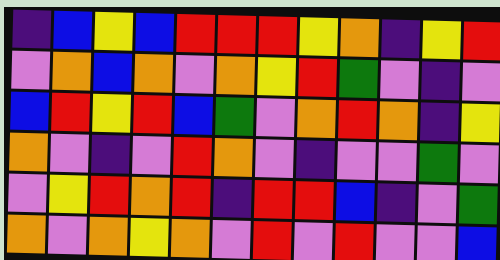[["indigo", "blue", "yellow", "blue", "red", "red", "red", "yellow", "orange", "indigo", "yellow", "red"], ["violet", "orange", "blue", "orange", "violet", "orange", "yellow", "red", "green", "violet", "indigo", "violet"], ["blue", "red", "yellow", "red", "blue", "green", "violet", "orange", "red", "orange", "indigo", "yellow"], ["orange", "violet", "indigo", "violet", "red", "orange", "violet", "indigo", "violet", "violet", "green", "violet"], ["violet", "yellow", "red", "orange", "red", "indigo", "red", "red", "blue", "indigo", "violet", "green"], ["orange", "violet", "orange", "yellow", "orange", "violet", "red", "violet", "red", "violet", "violet", "blue"]]